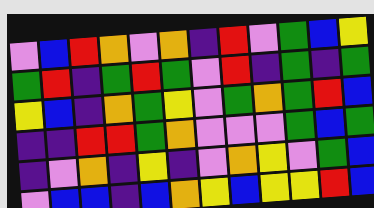[["violet", "blue", "red", "orange", "violet", "orange", "indigo", "red", "violet", "green", "blue", "yellow"], ["green", "red", "indigo", "green", "red", "green", "violet", "red", "indigo", "green", "indigo", "green"], ["yellow", "blue", "indigo", "orange", "green", "yellow", "violet", "green", "orange", "green", "red", "blue"], ["indigo", "indigo", "red", "red", "green", "orange", "violet", "violet", "violet", "green", "blue", "green"], ["indigo", "violet", "orange", "indigo", "yellow", "indigo", "violet", "orange", "yellow", "violet", "green", "blue"], ["violet", "blue", "blue", "indigo", "blue", "orange", "yellow", "blue", "yellow", "yellow", "red", "blue"]]